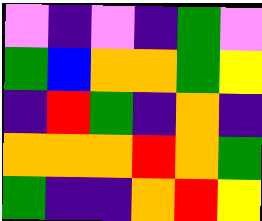[["violet", "indigo", "violet", "indigo", "green", "violet"], ["green", "blue", "orange", "orange", "green", "yellow"], ["indigo", "red", "green", "indigo", "orange", "indigo"], ["orange", "orange", "orange", "red", "orange", "green"], ["green", "indigo", "indigo", "orange", "red", "yellow"]]